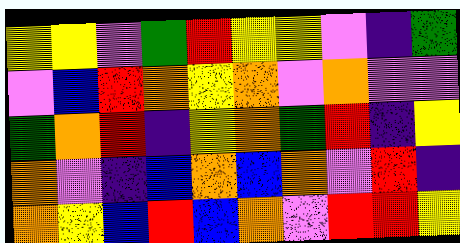[["yellow", "yellow", "violet", "green", "red", "yellow", "yellow", "violet", "indigo", "green"], ["violet", "blue", "red", "orange", "yellow", "orange", "violet", "orange", "violet", "violet"], ["green", "orange", "red", "indigo", "yellow", "orange", "green", "red", "indigo", "yellow"], ["orange", "violet", "indigo", "blue", "orange", "blue", "orange", "violet", "red", "indigo"], ["orange", "yellow", "blue", "red", "blue", "orange", "violet", "red", "red", "yellow"]]